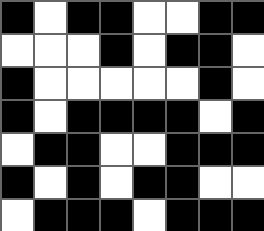[["black", "white", "black", "black", "white", "white", "black", "black"], ["white", "white", "white", "black", "white", "black", "black", "white"], ["black", "white", "white", "white", "white", "white", "black", "white"], ["black", "white", "black", "black", "black", "black", "white", "black"], ["white", "black", "black", "white", "white", "black", "black", "black"], ["black", "white", "black", "white", "black", "black", "white", "white"], ["white", "black", "black", "black", "white", "black", "black", "black"]]